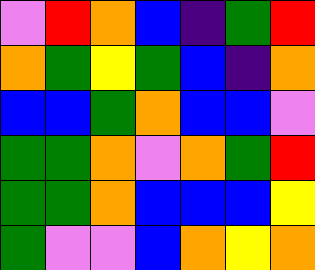[["violet", "red", "orange", "blue", "indigo", "green", "red"], ["orange", "green", "yellow", "green", "blue", "indigo", "orange"], ["blue", "blue", "green", "orange", "blue", "blue", "violet"], ["green", "green", "orange", "violet", "orange", "green", "red"], ["green", "green", "orange", "blue", "blue", "blue", "yellow"], ["green", "violet", "violet", "blue", "orange", "yellow", "orange"]]